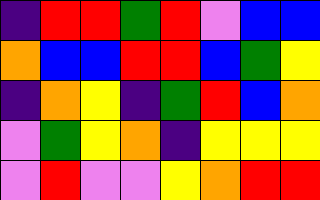[["indigo", "red", "red", "green", "red", "violet", "blue", "blue"], ["orange", "blue", "blue", "red", "red", "blue", "green", "yellow"], ["indigo", "orange", "yellow", "indigo", "green", "red", "blue", "orange"], ["violet", "green", "yellow", "orange", "indigo", "yellow", "yellow", "yellow"], ["violet", "red", "violet", "violet", "yellow", "orange", "red", "red"]]